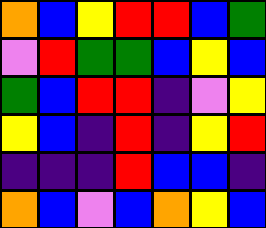[["orange", "blue", "yellow", "red", "red", "blue", "green"], ["violet", "red", "green", "green", "blue", "yellow", "blue"], ["green", "blue", "red", "red", "indigo", "violet", "yellow"], ["yellow", "blue", "indigo", "red", "indigo", "yellow", "red"], ["indigo", "indigo", "indigo", "red", "blue", "blue", "indigo"], ["orange", "blue", "violet", "blue", "orange", "yellow", "blue"]]